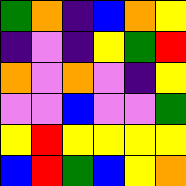[["green", "orange", "indigo", "blue", "orange", "yellow"], ["indigo", "violet", "indigo", "yellow", "green", "red"], ["orange", "violet", "orange", "violet", "indigo", "yellow"], ["violet", "violet", "blue", "violet", "violet", "green"], ["yellow", "red", "yellow", "yellow", "yellow", "yellow"], ["blue", "red", "green", "blue", "yellow", "orange"]]